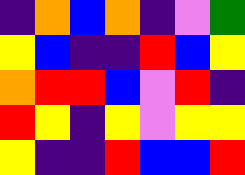[["indigo", "orange", "blue", "orange", "indigo", "violet", "green"], ["yellow", "blue", "indigo", "indigo", "red", "blue", "yellow"], ["orange", "red", "red", "blue", "violet", "red", "indigo"], ["red", "yellow", "indigo", "yellow", "violet", "yellow", "yellow"], ["yellow", "indigo", "indigo", "red", "blue", "blue", "red"]]